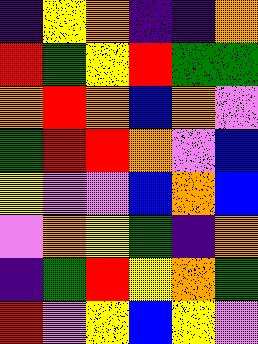[["indigo", "yellow", "orange", "indigo", "indigo", "orange"], ["red", "green", "yellow", "red", "green", "green"], ["orange", "red", "orange", "blue", "orange", "violet"], ["green", "red", "red", "orange", "violet", "blue"], ["yellow", "violet", "violet", "blue", "orange", "blue"], ["violet", "orange", "yellow", "green", "indigo", "orange"], ["indigo", "green", "red", "yellow", "orange", "green"], ["red", "violet", "yellow", "blue", "yellow", "violet"]]